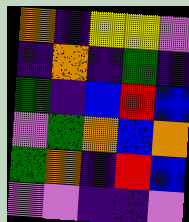[["orange", "indigo", "yellow", "yellow", "violet"], ["indigo", "orange", "indigo", "green", "indigo"], ["green", "indigo", "blue", "red", "blue"], ["violet", "green", "orange", "blue", "orange"], ["green", "orange", "indigo", "red", "blue"], ["violet", "violet", "indigo", "indigo", "violet"]]